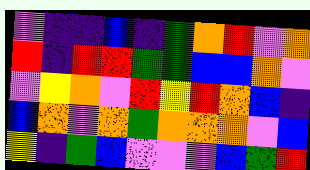[["violet", "indigo", "indigo", "blue", "indigo", "green", "orange", "red", "violet", "orange"], ["red", "indigo", "red", "red", "green", "green", "blue", "blue", "orange", "violet"], ["violet", "yellow", "orange", "violet", "red", "yellow", "red", "orange", "blue", "indigo"], ["blue", "orange", "violet", "orange", "green", "orange", "orange", "orange", "violet", "blue"], ["yellow", "indigo", "green", "blue", "violet", "violet", "violet", "blue", "green", "red"]]